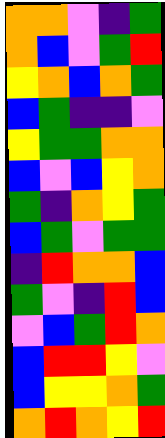[["orange", "orange", "violet", "indigo", "green"], ["orange", "blue", "violet", "green", "red"], ["yellow", "orange", "blue", "orange", "green"], ["blue", "green", "indigo", "indigo", "violet"], ["yellow", "green", "green", "orange", "orange"], ["blue", "violet", "blue", "yellow", "orange"], ["green", "indigo", "orange", "yellow", "green"], ["blue", "green", "violet", "green", "green"], ["indigo", "red", "orange", "orange", "blue"], ["green", "violet", "indigo", "red", "blue"], ["violet", "blue", "green", "red", "orange"], ["blue", "red", "red", "yellow", "violet"], ["blue", "yellow", "yellow", "orange", "green"], ["orange", "red", "orange", "yellow", "red"]]